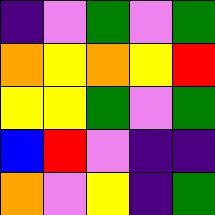[["indigo", "violet", "green", "violet", "green"], ["orange", "yellow", "orange", "yellow", "red"], ["yellow", "yellow", "green", "violet", "green"], ["blue", "red", "violet", "indigo", "indigo"], ["orange", "violet", "yellow", "indigo", "green"]]